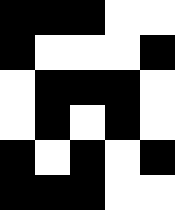[["black", "black", "black", "white", "white"], ["black", "white", "white", "white", "black"], ["white", "black", "black", "black", "white"], ["white", "black", "white", "black", "white"], ["black", "white", "black", "white", "black"], ["black", "black", "black", "white", "white"]]